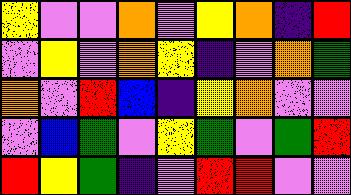[["yellow", "violet", "violet", "orange", "violet", "yellow", "orange", "indigo", "red"], ["violet", "yellow", "violet", "orange", "yellow", "indigo", "violet", "orange", "green"], ["orange", "violet", "red", "blue", "indigo", "yellow", "orange", "violet", "violet"], ["violet", "blue", "green", "violet", "yellow", "green", "violet", "green", "red"], ["red", "yellow", "green", "indigo", "violet", "red", "red", "violet", "violet"]]